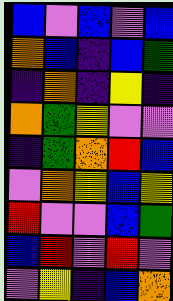[["blue", "violet", "blue", "violet", "blue"], ["orange", "blue", "indigo", "blue", "green"], ["indigo", "orange", "indigo", "yellow", "indigo"], ["orange", "green", "yellow", "violet", "violet"], ["indigo", "green", "orange", "red", "blue"], ["violet", "orange", "yellow", "blue", "yellow"], ["red", "violet", "violet", "blue", "green"], ["blue", "red", "violet", "red", "violet"], ["violet", "yellow", "indigo", "blue", "orange"]]